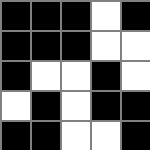[["black", "black", "black", "white", "black"], ["black", "black", "black", "white", "white"], ["black", "white", "white", "black", "white"], ["white", "black", "white", "black", "black"], ["black", "black", "white", "white", "black"]]